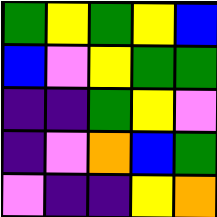[["green", "yellow", "green", "yellow", "blue"], ["blue", "violet", "yellow", "green", "green"], ["indigo", "indigo", "green", "yellow", "violet"], ["indigo", "violet", "orange", "blue", "green"], ["violet", "indigo", "indigo", "yellow", "orange"]]